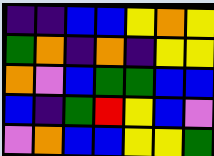[["indigo", "indigo", "blue", "blue", "yellow", "orange", "yellow"], ["green", "orange", "indigo", "orange", "indigo", "yellow", "yellow"], ["orange", "violet", "blue", "green", "green", "blue", "blue"], ["blue", "indigo", "green", "red", "yellow", "blue", "violet"], ["violet", "orange", "blue", "blue", "yellow", "yellow", "green"]]